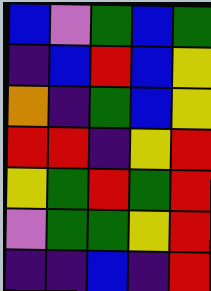[["blue", "violet", "green", "blue", "green"], ["indigo", "blue", "red", "blue", "yellow"], ["orange", "indigo", "green", "blue", "yellow"], ["red", "red", "indigo", "yellow", "red"], ["yellow", "green", "red", "green", "red"], ["violet", "green", "green", "yellow", "red"], ["indigo", "indigo", "blue", "indigo", "red"]]